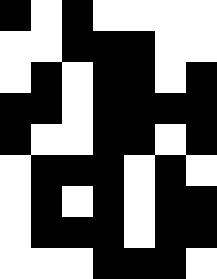[["black", "white", "black", "white", "white", "white", "white"], ["white", "white", "black", "black", "black", "white", "white"], ["white", "black", "white", "black", "black", "white", "black"], ["black", "black", "white", "black", "black", "black", "black"], ["black", "white", "white", "black", "black", "white", "black"], ["white", "black", "black", "black", "white", "black", "white"], ["white", "black", "white", "black", "white", "black", "black"], ["white", "black", "black", "black", "white", "black", "black"], ["white", "white", "white", "black", "black", "black", "white"]]